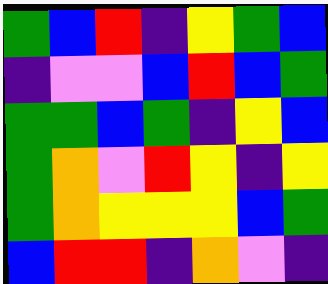[["green", "blue", "red", "indigo", "yellow", "green", "blue"], ["indigo", "violet", "violet", "blue", "red", "blue", "green"], ["green", "green", "blue", "green", "indigo", "yellow", "blue"], ["green", "orange", "violet", "red", "yellow", "indigo", "yellow"], ["green", "orange", "yellow", "yellow", "yellow", "blue", "green"], ["blue", "red", "red", "indigo", "orange", "violet", "indigo"]]